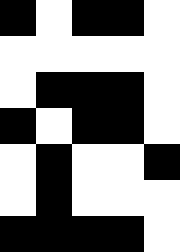[["black", "white", "black", "black", "white"], ["white", "white", "white", "white", "white"], ["white", "black", "black", "black", "white"], ["black", "white", "black", "black", "white"], ["white", "black", "white", "white", "black"], ["white", "black", "white", "white", "white"], ["black", "black", "black", "black", "white"]]